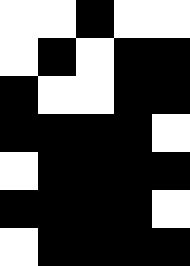[["white", "white", "black", "white", "white"], ["white", "black", "white", "black", "black"], ["black", "white", "white", "black", "black"], ["black", "black", "black", "black", "white"], ["white", "black", "black", "black", "black"], ["black", "black", "black", "black", "white"], ["white", "black", "black", "black", "black"]]